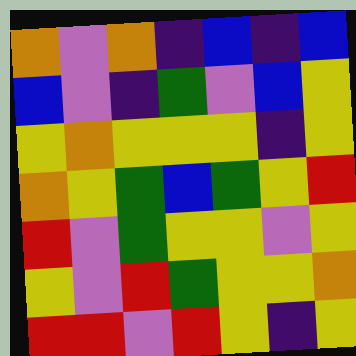[["orange", "violet", "orange", "indigo", "blue", "indigo", "blue"], ["blue", "violet", "indigo", "green", "violet", "blue", "yellow"], ["yellow", "orange", "yellow", "yellow", "yellow", "indigo", "yellow"], ["orange", "yellow", "green", "blue", "green", "yellow", "red"], ["red", "violet", "green", "yellow", "yellow", "violet", "yellow"], ["yellow", "violet", "red", "green", "yellow", "yellow", "orange"], ["red", "red", "violet", "red", "yellow", "indigo", "yellow"]]